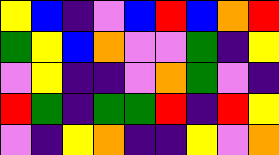[["yellow", "blue", "indigo", "violet", "blue", "red", "blue", "orange", "red"], ["green", "yellow", "blue", "orange", "violet", "violet", "green", "indigo", "yellow"], ["violet", "yellow", "indigo", "indigo", "violet", "orange", "green", "violet", "indigo"], ["red", "green", "indigo", "green", "green", "red", "indigo", "red", "yellow"], ["violet", "indigo", "yellow", "orange", "indigo", "indigo", "yellow", "violet", "orange"]]